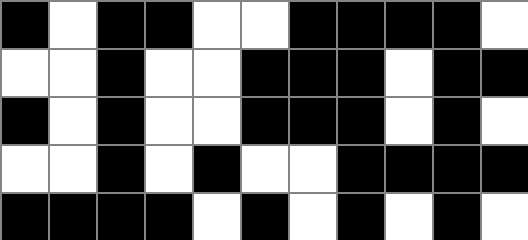[["black", "white", "black", "black", "white", "white", "black", "black", "black", "black", "white"], ["white", "white", "black", "white", "white", "black", "black", "black", "white", "black", "black"], ["black", "white", "black", "white", "white", "black", "black", "black", "white", "black", "white"], ["white", "white", "black", "white", "black", "white", "white", "black", "black", "black", "black"], ["black", "black", "black", "black", "white", "black", "white", "black", "white", "black", "white"]]